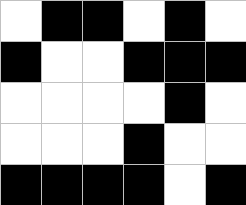[["white", "black", "black", "white", "black", "white"], ["black", "white", "white", "black", "black", "black"], ["white", "white", "white", "white", "black", "white"], ["white", "white", "white", "black", "white", "white"], ["black", "black", "black", "black", "white", "black"]]